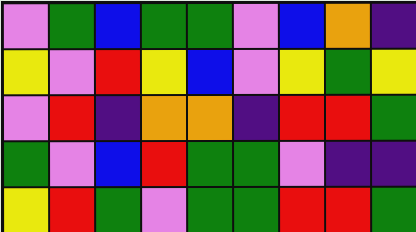[["violet", "green", "blue", "green", "green", "violet", "blue", "orange", "indigo"], ["yellow", "violet", "red", "yellow", "blue", "violet", "yellow", "green", "yellow"], ["violet", "red", "indigo", "orange", "orange", "indigo", "red", "red", "green"], ["green", "violet", "blue", "red", "green", "green", "violet", "indigo", "indigo"], ["yellow", "red", "green", "violet", "green", "green", "red", "red", "green"]]